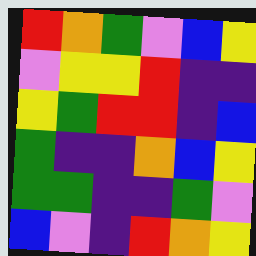[["red", "orange", "green", "violet", "blue", "yellow"], ["violet", "yellow", "yellow", "red", "indigo", "indigo"], ["yellow", "green", "red", "red", "indigo", "blue"], ["green", "indigo", "indigo", "orange", "blue", "yellow"], ["green", "green", "indigo", "indigo", "green", "violet"], ["blue", "violet", "indigo", "red", "orange", "yellow"]]